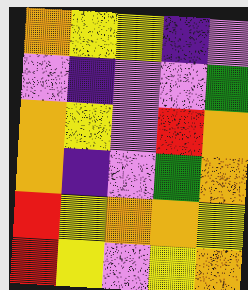[["orange", "yellow", "yellow", "indigo", "violet"], ["violet", "indigo", "violet", "violet", "green"], ["orange", "yellow", "violet", "red", "orange"], ["orange", "indigo", "violet", "green", "orange"], ["red", "yellow", "orange", "orange", "yellow"], ["red", "yellow", "violet", "yellow", "orange"]]